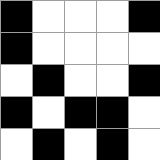[["black", "white", "white", "white", "black"], ["black", "white", "white", "white", "white"], ["white", "black", "white", "white", "black"], ["black", "white", "black", "black", "white"], ["white", "black", "white", "black", "white"]]